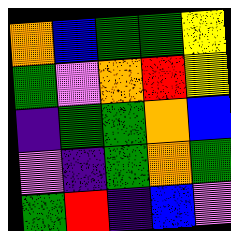[["orange", "blue", "green", "green", "yellow"], ["green", "violet", "orange", "red", "yellow"], ["indigo", "green", "green", "orange", "blue"], ["violet", "indigo", "green", "orange", "green"], ["green", "red", "indigo", "blue", "violet"]]